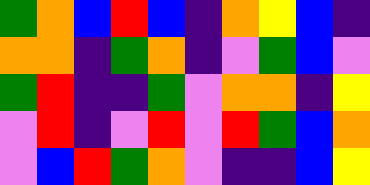[["green", "orange", "blue", "red", "blue", "indigo", "orange", "yellow", "blue", "indigo"], ["orange", "orange", "indigo", "green", "orange", "indigo", "violet", "green", "blue", "violet"], ["green", "red", "indigo", "indigo", "green", "violet", "orange", "orange", "indigo", "yellow"], ["violet", "red", "indigo", "violet", "red", "violet", "red", "green", "blue", "orange"], ["violet", "blue", "red", "green", "orange", "violet", "indigo", "indigo", "blue", "yellow"]]